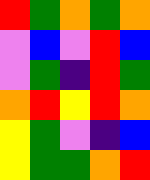[["red", "green", "orange", "green", "orange"], ["violet", "blue", "violet", "red", "blue"], ["violet", "green", "indigo", "red", "green"], ["orange", "red", "yellow", "red", "orange"], ["yellow", "green", "violet", "indigo", "blue"], ["yellow", "green", "green", "orange", "red"]]